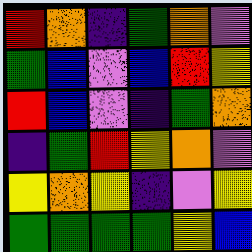[["red", "orange", "indigo", "green", "orange", "violet"], ["green", "blue", "violet", "blue", "red", "yellow"], ["red", "blue", "violet", "indigo", "green", "orange"], ["indigo", "green", "red", "yellow", "orange", "violet"], ["yellow", "orange", "yellow", "indigo", "violet", "yellow"], ["green", "green", "green", "green", "yellow", "blue"]]